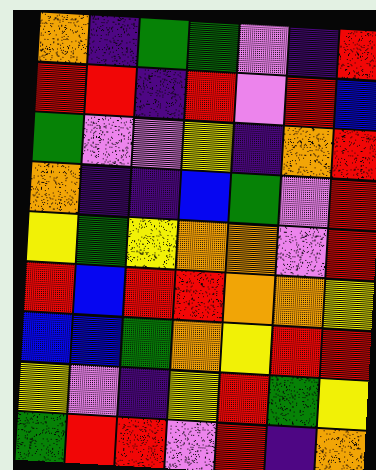[["orange", "indigo", "green", "green", "violet", "indigo", "red"], ["red", "red", "indigo", "red", "violet", "red", "blue"], ["green", "violet", "violet", "yellow", "indigo", "orange", "red"], ["orange", "indigo", "indigo", "blue", "green", "violet", "red"], ["yellow", "green", "yellow", "orange", "orange", "violet", "red"], ["red", "blue", "red", "red", "orange", "orange", "yellow"], ["blue", "blue", "green", "orange", "yellow", "red", "red"], ["yellow", "violet", "indigo", "yellow", "red", "green", "yellow"], ["green", "red", "red", "violet", "red", "indigo", "orange"]]